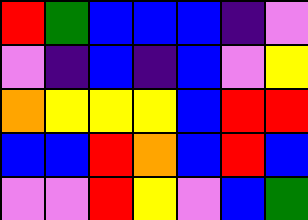[["red", "green", "blue", "blue", "blue", "indigo", "violet"], ["violet", "indigo", "blue", "indigo", "blue", "violet", "yellow"], ["orange", "yellow", "yellow", "yellow", "blue", "red", "red"], ["blue", "blue", "red", "orange", "blue", "red", "blue"], ["violet", "violet", "red", "yellow", "violet", "blue", "green"]]